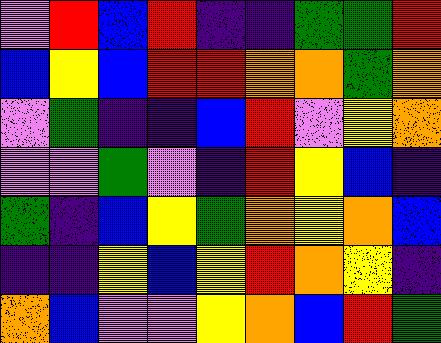[["violet", "red", "blue", "red", "indigo", "indigo", "green", "green", "red"], ["blue", "yellow", "blue", "red", "red", "orange", "orange", "green", "orange"], ["violet", "green", "indigo", "indigo", "blue", "red", "violet", "yellow", "orange"], ["violet", "violet", "green", "violet", "indigo", "red", "yellow", "blue", "indigo"], ["green", "indigo", "blue", "yellow", "green", "orange", "yellow", "orange", "blue"], ["indigo", "indigo", "yellow", "blue", "yellow", "red", "orange", "yellow", "indigo"], ["orange", "blue", "violet", "violet", "yellow", "orange", "blue", "red", "green"]]